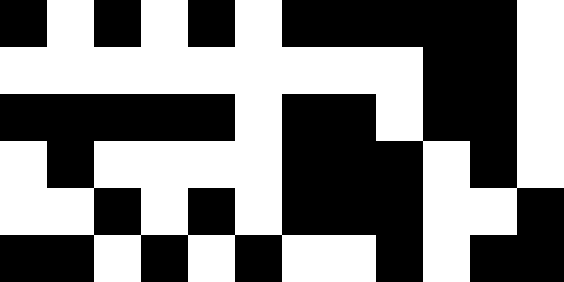[["black", "white", "black", "white", "black", "white", "black", "black", "black", "black", "black", "white"], ["white", "white", "white", "white", "white", "white", "white", "white", "white", "black", "black", "white"], ["black", "black", "black", "black", "black", "white", "black", "black", "white", "black", "black", "white"], ["white", "black", "white", "white", "white", "white", "black", "black", "black", "white", "black", "white"], ["white", "white", "black", "white", "black", "white", "black", "black", "black", "white", "white", "black"], ["black", "black", "white", "black", "white", "black", "white", "white", "black", "white", "black", "black"]]